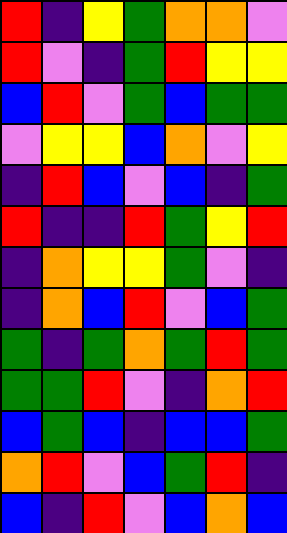[["red", "indigo", "yellow", "green", "orange", "orange", "violet"], ["red", "violet", "indigo", "green", "red", "yellow", "yellow"], ["blue", "red", "violet", "green", "blue", "green", "green"], ["violet", "yellow", "yellow", "blue", "orange", "violet", "yellow"], ["indigo", "red", "blue", "violet", "blue", "indigo", "green"], ["red", "indigo", "indigo", "red", "green", "yellow", "red"], ["indigo", "orange", "yellow", "yellow", "green", "violet", "indigo"], ["indigo", "orange", "blue", "red", "violet", "blue", "green"], ["green", "indigo", "green", "orange", "green", "red", "green"], ["green", "green", "red", "violet", "indigo", "orange", "red"], ["blue", "green", "blue", "indigo", "blue", "blue", "green"], ["orange", "red", "violet", "blue", "green", "red", "indigo"], ["blue", "indigo", "red", "violet", "blue", "orange", "blue"]]